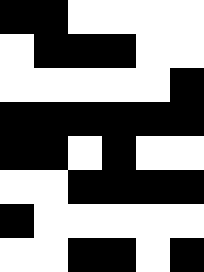[["black", "black", "white", "white", "white", "white"], ["white", "black", "black", "black", "white", "white"], ["white", "white", "white", "white", "white", "black"], ["black", "black", "black", "black", "black", "black"], ["black", "black", "white", "black", "white", "white"], ["white", "white", "black", "black", "black", "black"], ["black", "white", "white", "white", "white", "white"], ["white", "white", "black", "black", "white", "black"]]